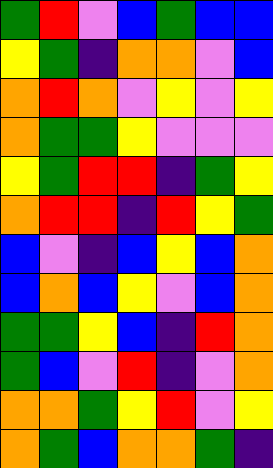[["green", "red", "violet", "blue", "green", "blue", "blue"], ["yellow", "green", "indigo", "orange", "orange", "violet", "blue"], ["orange", "red", "orange", "violet", "yellow", "violet", "yellow"], ["orange", "green", "green", "yellow", "violet", "violet", "violet"], ["yellow", "green", "red", "red", "indigo", "green", "yellow"], ["orange", "red", "red", "indigo", "red", "yellow", "green"], ["blue", "violet", "indigo", "blue", "yellow", "blue", "orange"], ["blue", "orange", "blue", "yellow", "violet", "blue", "orange"], ["green", "green", "yellow", "blue", "indigo", "red", "orange"], ["green", "blue", "violet", "red", "indigo", "violet", "orange"], ["orange", "orange", "green", "yellow", "red", "violet", "yellow"], ["orange", "green", "blue", "orange", "orange", "green", "indigo"]]